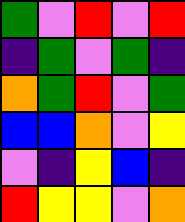[["green", "violet", "red", "violet", "red"], ["indigo", "green", "violet", "green", "indigo"], ["orange", "green", "red", "violet", "green"], ["blue", "blue", "orange", "violet", "yellow"], ["violet", "indigo", "yellow", "blue", "indigo"], ["red", "yellow", "yellow", "violet", "orange"]]